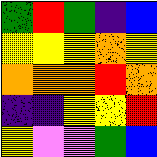[["green", "red", "green", "indigo", "blue"], ["yellow", "yellow", "yellow", "orange", "yellow"], ["orange", "orange", "orange", "red", "orange"], ["indigo", "indigo", "yellow", "yellow", "red"], ["yellow", "violet", "violet", "green", "blue"]]